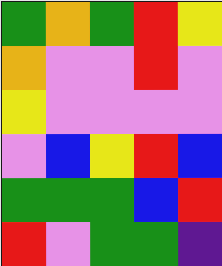[["green", "orange", "green", "red", "yellow"], ["orange", "violet", "violet", "red", "violet"], ["yellow", "violet", "violet", "violet", "violet"], ["violet", "blue", "yellow", "red", "blue"], ["green", "green", "green", "blue", "red"], ["red", "violet", "green", "green", "indigo"]]